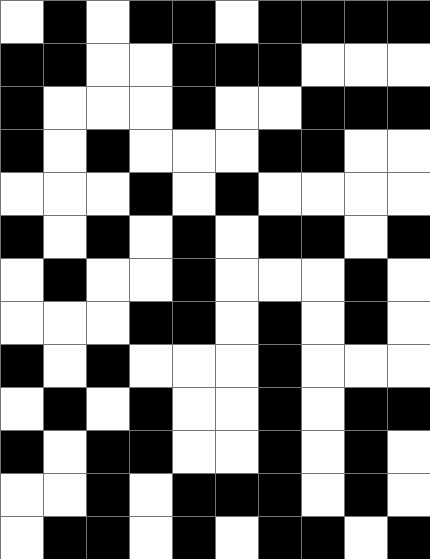[["white", "black", "white", "black", "black", "white", "black", "black", "black", "black"], ["black", "black", "white", "white", "black", "black", "black", "white", "white", "white"], ["black", "white", "white", "white", "black", "white", "white", "black", "black", "black"], ["black", "white", "black", "white", "white", "white", "black", "black", "white", "white"], ["white", "white", "white", "black", "white", "black", "white", "white", "white", "white"], ["black", "white", "black", "white", "black", "white", "black", "black", "white", "black"], ["white", "black", "white", "white", "black", "white", "white", "white", "black", "white"], ["white", "white", "white", "black", "black", "white", "black", "white", "black", "white"], ["black", "white", "black", "white", "white", "white", "black", "white", "white", "white"], ["white", "black", "white", "black", "white", "white", "black", "white", "black", "black"], ["black", "white", "black", "black", "white", "white", "black", "white", "black", "white"], ["white", "white", "black", "white", "black", "black", "black", "white", "black", "white"], ["white", "black", "black", "white", "black", "white", "black", "black", "white", "black"]]